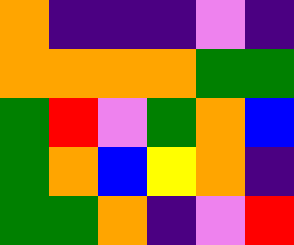[["orange", "indigo", "indigo", "indigo", "violet", "indigo"], ["orange", "orange", "orange", "orange", "green", "green"], ["green", "red", "violet", "green", "orange", "blue"], ["green", "orange", "blue", "yellow", "orange", "indigo"], ["green", "green", "orange", "indigo", "violet", "red"]]